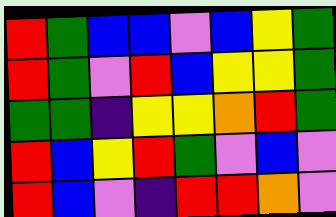[["red", "green", "blue", "blue", "violet", "blue", "yellow", "green"], ["red", "green", "violet", "red", "blue", "yellow", "yellow", "green"], ["green", "green", "indigo", "yellow", "yellow", "orange", "red", "green"], ["red", "blue", "yellow", "red", "green", "violet", "blue", "violet"], ["red", "blue", "violet", "indigo", "red", "red", "orange", "violet"]]